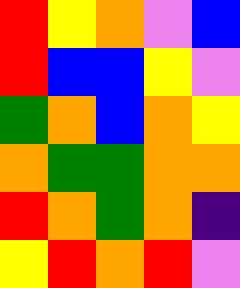[["red", "yellow", "orange", "violet", "blue"], ["red", "blue", "blue", "yellow", "violet"], ["green", "orange", "blue", "orange", "yellow"], ["orange", "green", "green", "orange", "orange"], ["red", "orange", "green", "orange", "indigo"], ["yellow", "red", "orange", "red", "violet"]]